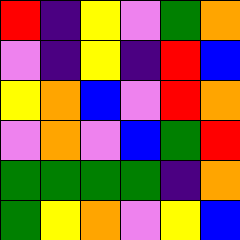[["red", "indigo", "yellow", "violet", "green", "orange"], ["violet", "indigo", "yellow", "indigo", "red", "blue"], ["yellow", "orange", "blue", "violet", "red", "orange"], ["violet", "orange", "violet", "blue", "green", "red"], ["green", "green", "green", "green", "indigo", "orange"], ["green", "yellow", "orange", "violet", "yellow", "blue"]]